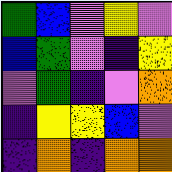[["green", "blue", "violet", "yellow", "violet"], ["blue", "green", "violet", "indigo", "yellow"], ["violet", "green", "indigo", "violet", "orange"], ["indigo", "yellow", "yellow", "blue", "violet"], ["indigo", "orange", "indigo", "orange", "orange"]]